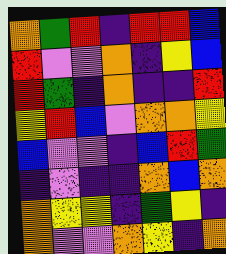[["orange", "green", "red", "indigo", "red", "red", "blue"], ["red", "violet", "violet", "orange", "indigo", "yellow", "blue"], ["red", "green", "indigo", "orange", "indigo", "indigo", "red"], ["yellow", "red", "blue", "violet", "orange", "orange", "yellow"], ["blue", "violet", "violet", "indigo", "blue", "red", "green"], ["indigo", "violet", "indigo", "indigo", "orange", "blue", "orange"], ["orange", "yellow", "yellow", "indigo", "green", "yellow", "indigo"], ["orange", "violet", "violet", "orange", "yellow", "indigo", "orange"]]